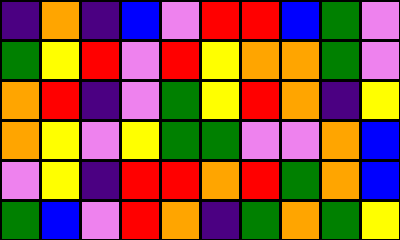[["indigo", "orange", "indigo", "blue", "violet", "red", "red", "blue", "green", "violet"], ["green", "yellow", "red", "violet", "red", "yellow", "orange", "orange", "green", "violet"], ["orange", "red", "indigo", "violet", "green", "yellow", "red", "orange", "indigo", "yellow"], ["orange", "yellow", "violet", "yellow", "green", "green", "violet", "violet", "orange", "blue"], ["violet", "yellow", "indigo", "red", "red", "orange", "red", "green", "orange", "blue"], ["green", "blue", "violet", "red", "orange", "indigo", "green", "orange", "green", "yellow"]]